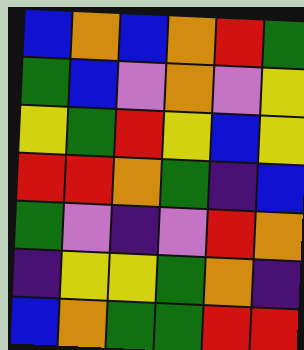[["blue", "orange", "blue", "orange", "red", "green"], ["green", "blue", "violet", "orange", "violet", "yellow"], ["yellow", "green", "red", "yellow", "blue", "yellow"], ["red", "red", "orange", "green", "indigo", "blue"], ["green", "violet", "indigo", "violet", "red", "orange"], ["indigo", "yellow", "yellow", "green", "orange", "indigo"], ["blue", "orange", "green", "green", "red", "red"]]